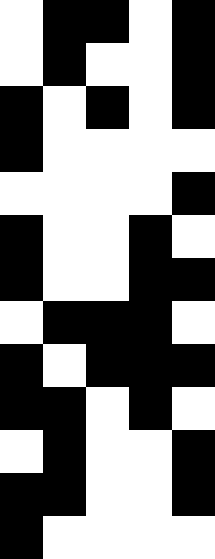[["white", "black", "black", "white", "black"], ["white", "black", "white", "white", "black"], ["black", "white", "black", "white", "black"], ["black", "white", "white", "white", "white"], ["white", "white", "white", "white", "black"], ["black", "white", "white", "black", "white"], ["black", "white", "white", "black", "black"], ["white", "black", "black", "black", "white"], ["black", "white", "black", "black", "black"], ["black", "black", "white", "black", "white"], ["white", "black", "white", "white", "black"], ["black", "black", "white", "white", "black"], ["black", "white", "white", "white", "white"]]